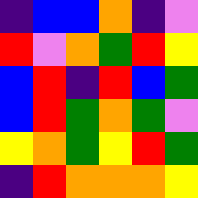[["indigo", "blue", "blue", "orange", "indigo", "violet"], ["red", "violet", "orange", "green", "red", "yellow"], ["blue", "red", "indigo", "red", "blue", "green"], ["blue", "red", "green", "orange", "green", "violet"], ["yellow", "orange", "green", "yellow", "red", "green"], ["indigo", "red", "orange", "orange", "orange", "yellow"]]